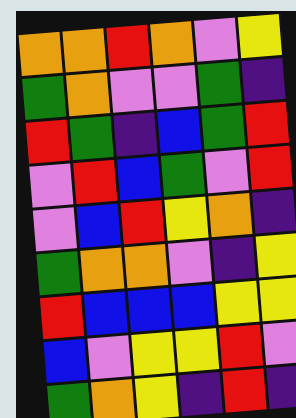[["orange", "orange", "red", "orange", "violet", "yellow"], ["green", "orange", "violet", "violet", "green", "indigo"], ["red", "green", "indigo", "blue", "green", "red"], ["violet", "red", "blue", "green", "violet", "red"], ["violet", "blue", "red", "yellow", "orange", "indigo"], ["green", "orange", "orange", "violet", "indigo", "yellow"], ["red", "blue", "blue", "blue", "yellow", "yellow"], ["blue", "violet", "yellow", "yellow", "red", "violet"], ["green", "orange", "yellow", "indigo", "red", "indigo"]]